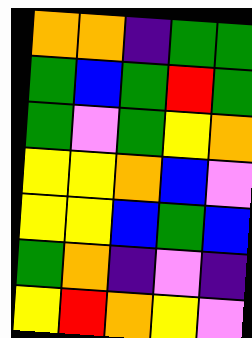[["orange", "orange", "indigo", "green", "green"], ["green", "blue", "green", "red", "green"], ["green", "violet", "green", "yellow", "orange"], ["yellow", "yellow", "orange", "blue", "violet"], ["yellow", "yellow", "blue", "green", "blue"], ["green", "orange", "indigo", "violet", "indigo"], ["yellow", "red", "orange", "yellow", "violet"]]